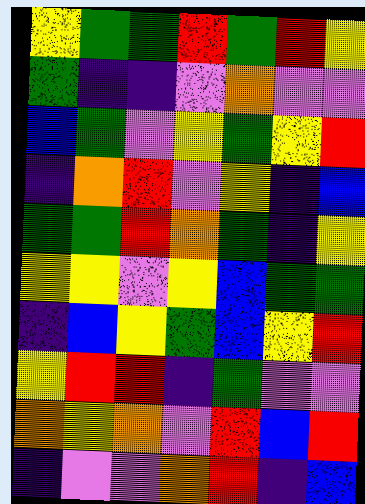[["yellow", "green", "green", "red", "green", "red", "yellow"], ["green", "indigo", "indigo", "violet", "orange", "violet", "violet"], ["blue", "green", "violet", "yellow", "green", "yellow", "red"], ["indigo", "orange", "red", "violet", "yellow", "indigo", "blue"], ["green", "green", "red", "orange", "green", "indigo", "yellow"], ["yellow", "yellow", "violet", "yellow", "blue", "green", "green"], ["indigo", "blue", "yellow", "green", "blue", "yellow", "red"], ["yellow", "red", "red", "indigo", "green", "violet", "violet"], ["orange", "yellow", "orange", "violet", "red", "blue", "red"], ["indigo", "violet", "violet", "orange", "red", "indigo", "blue"]]